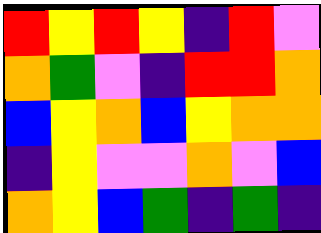[["red", "yellow", "red", "yellow", "indigo", "red", "violet"], ["orange", "green", "violet", "indigo", "red", "red", "orange"], ["blue", "yellow", "orange", "blue", "yellow", "orange", "orange"], ["indigo", "yellow", "violet", "violet", "orange", "violet", "blue"], ["orange", "yellow", "blue", "green", "indigo", "green", "indigo"]]